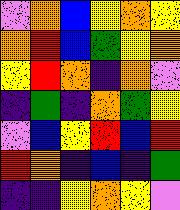[["violet", "orange", "blue", "yellow", "orange", "yellow"], ["orange", "red", "blue", "green", "yellow", "orange"], ["yellow", "red", "orange", "indigo", "orange", "violet"], ["indigo", "green", "indigo", "orange", "green", "yellow"], ["violet", "blue", "yellow", "red", "blue", "red"], ["red", "orange", "indigo", "blue", "indigo", "green"], ["indigo", "indigo", "yellow", "orange", "yellow", "violet"]]